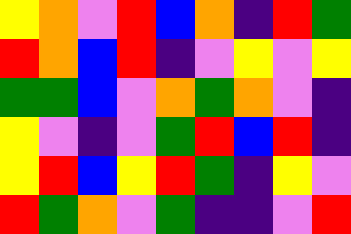[["yellow", "orange", "violet", "red", "blue", "orange", "indigo", "red", "green"], ["red", "orange", "blue", "red", "indigo", "violet", "yellow", "violet", "yellow"], ["green", "green", "blue", "violet", "orange", "green", "orange", "violet", "indigo"], ["yellow", "violet", "indigo", "violet", "green", "red", "blue", "red", "indigo"], ["yellow", "red", "blue", "yellow", "red", "green", "indigo", "yellow", "violet"], ["red", "green", "orange", "violet", "green", "indigo", "indigo", "violet", "red"]]